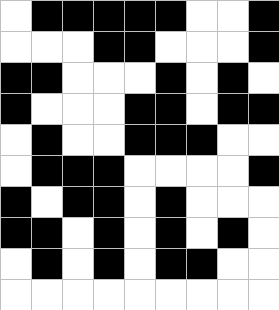[["white", "black", "black", "black", "black", "black", "white", "white", "black"], ["white", "white", "white", "black", "black", "white", "white", "white", "black"], ["black", "black", "white", "white", "white", "black", "white", "black", "white"], ["black", "white", "white", "white", "black", "black", "white", "black", "black"], ["white", "black", "white", "white", "black", "black", "black", "white", "white"], ["white", "black", "black", "black", "white", "white", "white", "white", "black"], ["black", "white", "black", "black", "white", "black", "white", "white", "white"], ["black", "black", "white", "black", "white", "black", "white", "black", "white"], ["white", "black", "white", "black", "white", "black", "black", "white", "white"], ["white", "white", "white", "white", "white", "white", "white", "white", "white"]]